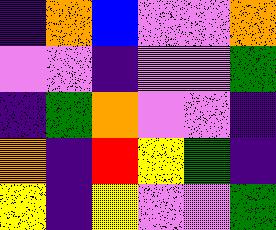[["indigo", "orange", "blue", "violet", "violet", "orange"], ["violet", "violet", "indigo", "violet", "violet", "green"], ["indigo", "green", "orange", "violet", "violet", "indigo"], ["orange", "indigo", "red", "yellow", "green", "indigo"], ["yellow", "indigo", "yellow", "violet", "violet", "green"]]